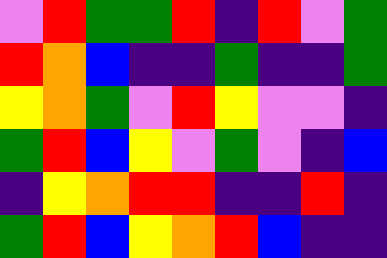[["violet", "red", "green", "green", "red", "indigo", "red", "violet", "green"], ["red", "orange", "blue", "indigo", "indigo", "green", "indigo", "indigo", "green"], ["yellow", "orange", "green", "violet", "red", "yellow", "violet", "violet", "indigo"], ["green", "red", "blue", "yellow", "violet", "green", "violet", "indigo", "blue"], ["indigo", "yellow", "orange", "red", "red", "indigo", "indigo", "red", "indigo"], ["green", "red", "blue", "yellow", "orange", "red", "blue", "indigo", "indigo"]]